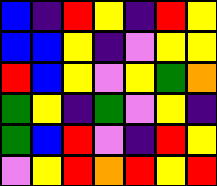[["blue", "indigo", "red", "yellow", "indigo", "red", "yellow"], ["blue", "blue", "yellow", "indigo", "violet", "yellow", "yellow"], ["red", "blue", "yellow", "violet", "yellow", "green", "orange"], ["green", "yellow", "indigo", "green", "violet", "yellow", "indigo"], ["green", "blue", "red", "violet", "indigo", "red", "yellow"], ["violet", "yellow", "red", "orange", "red", "yellow", "red"]]